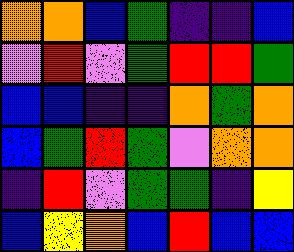[["orange", "orange", "blue", "green", "indigo", "indigo", "blue"], ["violet", "red", "violet", "green", "red", "red", "green"], ["blue", "blue", "indigo", "indigo", "orange", "green", "orange"], ["blue", "green", "red", "green", "violet", "orange", "orange"], ["indigo", "red", "violet", "green", "green", "indigo", "yellow"], ["blue", "yellow", "orange", "blue", "red", "blue", "blue"]]